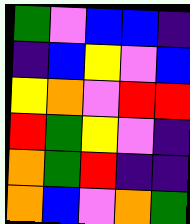[["green", "violet", "blue", "blue", "indigo"], ["indigo", "blue", "yellow", "violet", "blue"], ["yellow", "orange", "violet", "red", "red"], ["red", "green", "yellow", "violet", "indigo"], ["orange", "green", "red", "indigo", "indigo"], ["orange", "blue", "violet", "orange", "green"]]